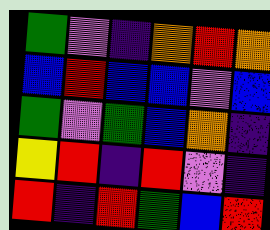[["green", "violet", "indigo", "orange", "red", "orange"], ["blue", "red", "blue", "blue", "violet", "blue"], ["green", "violet", "green", "blue", "orange", "indigo"], ["yellow", "red", "indigo", "red", "violet", "indigo"], ["red", "indigo", "red", "green", "blue", "red"]]